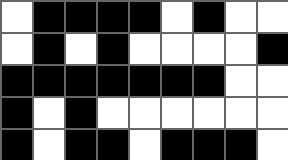[["white", "black", "black", "black", "black", "white", "black", "white", "white"], ["white", "black", "white", "black", "white", "white", "white", "white", "black"], ["black", "black", "black", "black", "black", "black", "black", "white", "white"], ["black", "white", "black", "white", "white", "white", "white", "white", "white"], ["black", "white", "black", "black", "white", "black", "black", "black", "white"]]